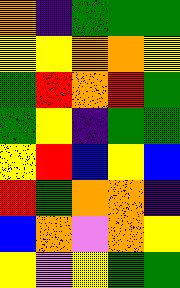[["orange", "indigo", "green", "green", "green"], ["yellow", "yellow", "orange", "orange", "yellow"], ["green", "red", "orange", "red", "green"], ["green", "yellow", "indigo", "green", "green"], ["yellow", "red", "blue", "yellow", "blue"], ["red", "green", "orange", "orange", "indigo"], ["blue", "orange", "violet", "orange", "yellow"], ["yellow", "violet", "yellow", "green", "green"]]